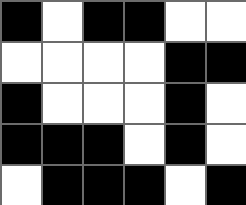[["black", "white", "black", "black", "white", "white"], ["white", "white", "white", "white", "black", "black"], ["black", "white", "white", "white", "black", "white"], ["black", "black", "black", "white", "black", "white"], ["white", "black", "black", "black", "white", "black"]]